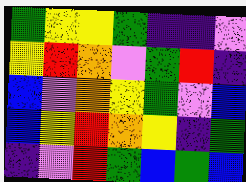[["green", "yellow", "yellow", "green", "indigo", "indigo", "violet"], ["yellow", "red", "orange", "violet", "green", "red", "indigo"], ["blue", "violet", "orange", "yellow", "green", "violet", "blue"], ["blue", "yellow", "red", "orange", "yellow", "indigo", "green"], ["indigo", "violet", "red", "green", "blue", "green", "blue"]]